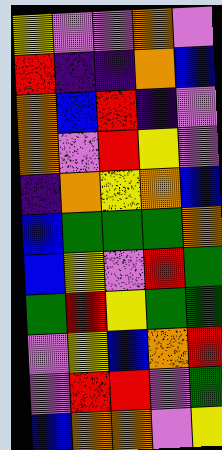[["yellow", "violet", "violet", "orange", "violet"], ["red", "indigo", "indigo", "orange", "blue"], ["orange", "blue", "red", "indigo", "violet"], ["orange", "violet", "red", "yellow", "violet"], ["indigo", "orange", "yellow", "orange", "blue"], ["blue", "green", "green", "green", "orange"], ["blue", "yellow", "violet", "red", "green"], ["green", "red", "yellow", "green", "green"], ["violet", "yellow", "blue", "orange", "red"], ["violet", "red", "red", "violet", "green"], ["blue", "orange", "orange", "violet", "yellow"]]